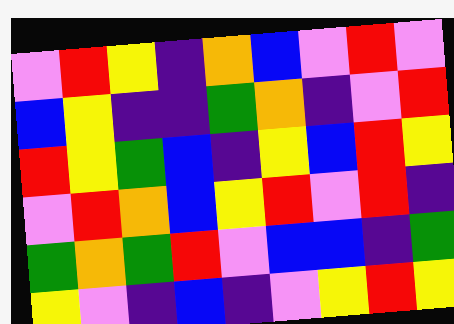[["violet", "red", "yellow", "indigo", "orange", "blue", "violet", "red", "violet"], ["blue", "yellow", "indigo", "indigo", "green", "orange", "indigo", "violet", "red"], ["red", "yellow", "green", "blue", "indigo", "yellow", "blue", "red", "yellow"], ["violet", "red", "orange", "blue", "yellow", "red", "violet", "red", "indigo"], ["green", "orange", "green", "red", "violet", "blue", "blue", "indigo", "green"], ["yellow", "violet", "indigo", "blue", "indigo", "violet", "yellow", "red", "yellow"]]